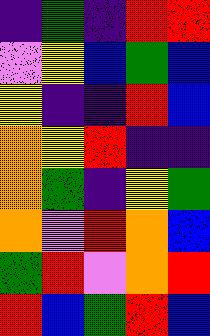[["indigo", "green", "indigo", "red", "red"], ["violet", "yellow", "blue", "green", "blue"], ["yellow", "indigo", "indigo", "red", "blue"], ["orange", "yellow", "red", "indigo", "indigo"], ["orange", "green", "indigo", "yellow", "green"], ["orange", "violet", "red", "orange", "blue"], ["green", "red", "violet", "orange", "red"], ["red", "blue", "green", "red", "blue"]]